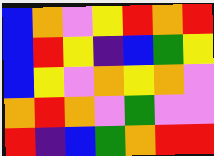[["blue", "orange", "violet", "yellow", "red", "orange", "red"], ["blue", "red", "yellow", "indigo", "blue", "green", "yellow"], ["blue", "yellow", "violet", "orange", "yellow", "orange", "violet"], ["orange", "red", "orange", "violet", "green", "violet", "violet"], ["red", "indigo", "blue", "green", "orange", "red", "red"]]